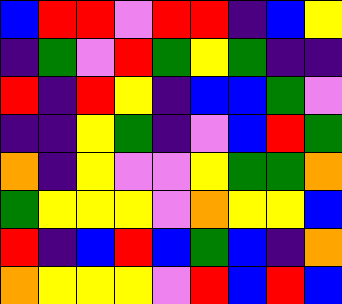[["blue", "red", "red", "violet", "red", "red", "indigo", "blue", "yellow"], ["indigo", "green", "violet", "red", "green", "yellow", "green", "indigo", "indigo"], ["red", "indigo", "red", "yellow", "indigo", "blue", "blue", "green", "violet"], ["indigo", "indigo", "yellow", "green", "indigo", "violet", "blue", "red", "green"], ["orange", "indigo", "yellow", "violet", "violet", "yellow", "green", "green", "orange"], ["green", "yellow", "yellow", "yellow", "violet", "orange", "yellow", "yellow", "blue"], ["red", "indigo", "blue", "red", "blue", "green", "blue", "indigo", "orange"], ["orange", "yellow", "yellow", "yellow", "violet", "red", "blue", "red", "blue"]]